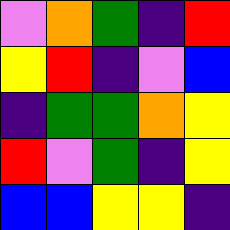[["violet", "orange", "green", "indigo", "red"], ["yellow", "red", "indigo", "violet", "blue"], ["indigo", "green", "green", "orange", "yellow"], ["red", "violet", "green", "indigo", "yellow"], ["blue", "blue", "yellow", "yellow", "indigo"]]